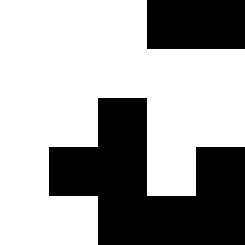[["white", "white", "white", "black", "black"], ["white", "white", "white", "white", "white"], ["white", "white", "black", "white", "white"], ["white", "black", "black", "white", "black"], ["white", "white", "black", "black", "black"]]